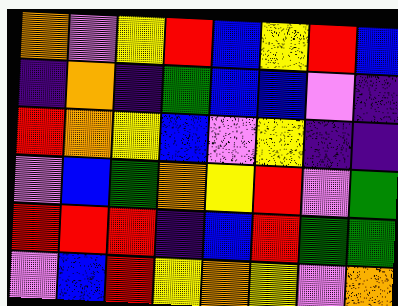[["orange", "violet", "yellow", "red", "blue", "yellow", "red", "blue"], ["indigo", "orange", "indigo", "green", "blue", "blue", "violet", "indigo"], ["red", "orange", "yellow", "blue", "violet", "yellow", "indigo", "indigo"], ["violet", "blue", "green", "orange", "yellow", "red", "violet", "green"], ["red", "red", "red", "indigo", "blue", "red", "green", "green"], ["violet", "blue", "red", "yellow", "orange", "yellow", "violet", "orange"]]